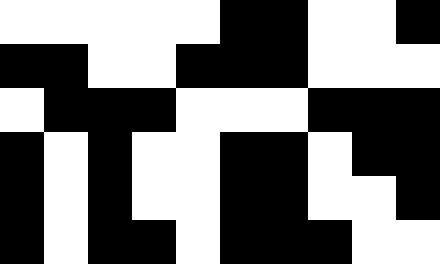[["white", "white", "white", "white", "white", "black", "black", "white", "white", "black"], ["black", "black", "white", "white", "black", "black", "black", "white", "white", "white"], ["white", "black", "black", "black", "white", "white", "white", "black", "black", "black"], ["black", "white", "black", "white", "white", "black", "black", "white", "black", "black"], ["black", "white", "black", "white", "white", "black", "black", "white", "white", "black"], ["black", "white", "black", "black", "white", "black", "black", "black", "white", "white"]]